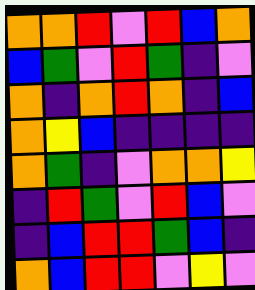[["orange", "orange", "red", "violet", "red", "blue", "orange"], ["blue", "green", "violet", "red", "green", "indigo", "violet"], ["orange", "indigo", "orange", "red", "orange", "indigo", "blue"], ["orange", "yellow", "blue", "indigo", "indigo", "indigo", "indigo"], ["orange", "green", "indigo", "violet", "orange", "orange", "yellow"], ["indigo", "red", "green", "violet", "red", "blue", "violet"], ["indigo", "blue", "red", "red", "green", "blue", "indigo"], ["orange", "blue", "red", "red", "violet", "yellow", "violet"]]